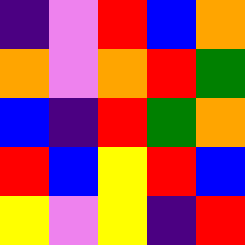[["indigo", "violet", "red", "blue", "orange"], ["orange", "violet", "orange", "red", "green"], ["blue", "indigo", "red", "green", "orange"], ["red", "blue", "yellow", "red", "blue"], ["yellow", "violet", "yellow", "indigo", "red"]]